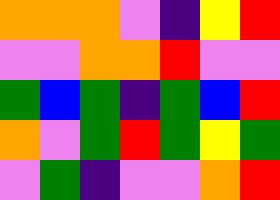[["orange", "orange", "orange", "violet", "indigo", "yellow", "red"], ["violet", "violet", "orange", "orange", "red", "violet", "violet"], ["green", "blue", "green", "indigo", "green", "blue", "red"], ["orange", "violet", "green", "red", "green", "yellow", "green"], ["violet", "green", "indigo", "violet", "violet", "orange", "red"]]